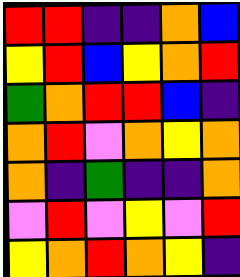[["red", "red", "indigo", "indigo", "orange", "blue"], ["yellow", "red", "blue", "yellow", "orange", "red"], ["green", "orange", "red", "red", "blue", "indigo"], ["orange", "red", "violet", "orange", "yellow", "orange"], ["orange", "indigo", "green", "indigo", "indigo", "orange"], ["violet", "red", "violet", "yellow", "violet", "red"], ["yellow", "orange", "red", "orange", "yellow", "indigo"]]